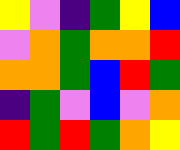[["yellow", "violet", "indigo", "green", "yellow", "blue"], ["violet", "orange", "green", "orange", "orange", "red"], ["orange", "orange", "green", "blue", "red", "green"], ["indigo", "green", "violet", "blue", "violet", "orange"], ["red", "green", "red", "green", "orange", "yellow"]]